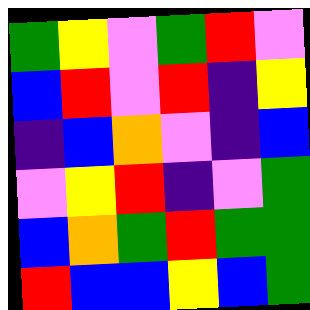[["green", "yellow", "violet", "green", "red", "violet"], ["blue", "red", "violet", "red", "indigo", "yellow"], ["indigo", "blue", "orange", "violet", "indigo", "blue"], ["violet", "yellow", "red", "indigo", "violet", "green"], ["blue", "orange", "green", "red", "green", "green"], ["red", "blue", "blue", "yellow", "blue", "green"]]